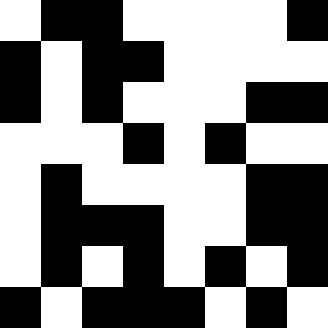[["white", "black", "black", "white", "white", "white", "white", "black"], ["black", "white", "black", "black", "white", "white", "white", "white"], ["black", "white", "black", "white", "white", "white", "black", "black"], ["white", "white", "white", "black", "white", "black", "white", "white"], ["white", "black", "white", "white", "white", "white", "black", "black"], ["white", "black", "black", "black", "white", "white", "black", "black"], ["white", "black", "white", "black", "white", "black", "white", "black"], ["black", "white", "black", "black", "black", "white", "black", "white"]]